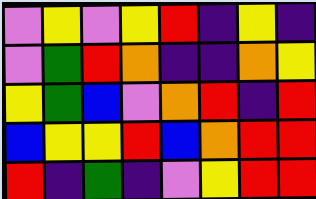[["violet", "yellow", "violet", "yellow", "red", "indigo", "yellow", "indigo"], ["violet", "green", "red", "orange", "indigo", "indigo", "orange", "yellow"], ["yellow", "green", "blue", "violet", "orange", "red", "indigo", "red"], ["blue", "yellow", "yellow", "red", "blue", "orange", "red", "red"], ["red", "indigo", "green", "indigo", "violet", "yellow", "red", "red"]]